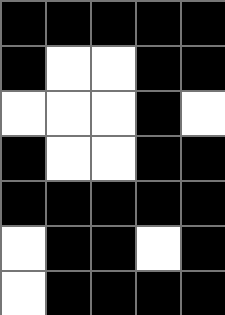[["black", "black", "black", "black", "black"], ["black", "white", "white", "black", "black"], ["white", "white", "white", "black", "white"], ["black", "white", "white", "black", "black"], ["black", "black", "black", "black", "black"], ["white", "black", "black", "white", "black"], ["white", "black", "black", "black", "black"]]